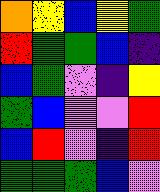[["orange", "yellow", "blue", "yellow", "green"], ["red", "green", "green", "blue", "indigo"], ["blue", "green", "violet", "indigo", "yellow"], ["green", "blue", "violet", "violet", "red"], ["blue", "red", "violet", "indigo", "red"], ["green", "green", "green", "blue", "violet"]]